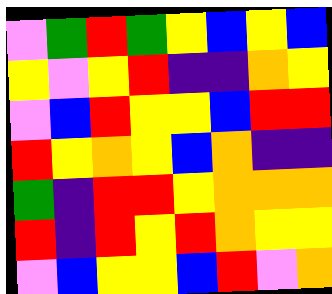[["violet", "green", "red", "green", "yellow", "blue", "yellow", "blue"], ["yellow", "violet", "yellow", "red", "indigo", "indigo", "orange", "yellow"], ["violet", "blue", "red", "yellow", "yellow", "blue", "red", "red"], ["red", "yellow", "orange", "yellow", "blue", "orange", "indigo", "indigo"], ["green", "indigo", "red", "red", "yellow", "orange", "orange", "orange"], ["red", "indigo", "red", "yellow", "red", "orange", "yellow", "yellow"], ["violet", "blue", "yellow", "yellow", "blue", "red", "violet", "orange"]]